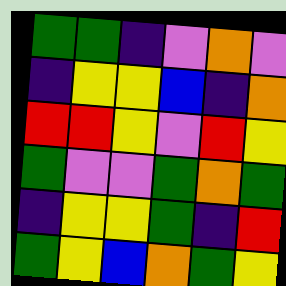[["green", "green", "indigo", "violet", "orange", "violet"], ["indigo", "yellow", "yellow", "blue", "indigo", "orange"], ["red", "red", "yellow", "violet", "red", "yellow"], ["green", "violet", "violet", "green", "orange", "green"], ["indigo", "yellow", "yellow", "green", "indigo", "red"], ["green", "yellow", "blue", "orange", "green", "yellow"]]